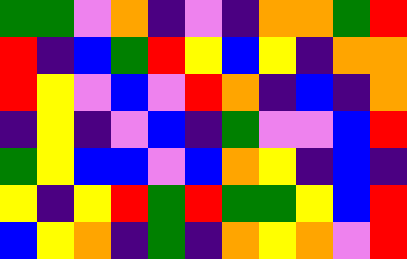[["green", "green", "violet", "orange", "indigo", "violet", "indigo", "orange", "orange", "green", "red"], ["red", "indigo", "blue", "green", "red", "yellow", "blue", "yellow", "indigo", "orange", "orange"], ["red", "yellow", "violet", "blue", "violet", "red", "orange", "indigo", "blue", "indigo", "orange"], ["indigo", "yellow", "indigo", "violet", "blue", "indigo", "green", "violet", "violet", "blue", "red"], ["green", "yellow", "blue", "blue", "violet", "blue", "orange", "yellow", "indigo", "blue", "indigo"], ["yellow", "indigo", "yellow", "red", "green", "red", "green", "green", "yellow", "blue", "red"], ["blue", "yellow", "orange", "indigo", "green", "indigo", "orange", "yellow", "orange", "violet", "red"]]